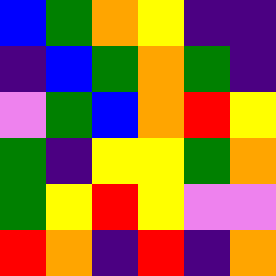[["blue", "green", "orange", "yellow", "indigo", "indigo"], ["indigo", "blue", "green", "orange", "green", "indigo"], ["violet", "green", "blue", "orange", "red", "yellow"], ["green", "indigo", "yellow", "yellow", "green", "orange"], ["green", "yellow", "red", "yellow", "violet", "violet"], ["red", "orange", "indigo", "red", "indigo", "orange"]]